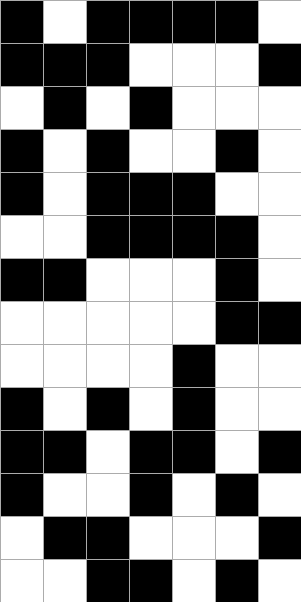[["black", "white", "black", "black", "black", "black", "white"], ["black", "black", "black", "white", "white", "white", "black"], ["white", "black", "white", "black", "white", "white", "white"], ["black", "white", "black", "white", "white", "black", "white"], ["black", "white", "black", "black", "black", "white", "white"], ["white", "white", "black", "black", "black", "black", "white"], ["black", "black", "white", "white", "white", "black", "white"], ["white", "white", "white", "white", "white", "black", "black"], ["white", "white", "white", "white", "black", "white", "white"], ["black", "white", "black", "white", "black", "white", "white"], ["black", "black", "white", "black", "black", "white", "black"], ["black", "white", "white", "black", "white", "black", "white"], ["white", "black", "black", "white", "white", "white", "black"], ["white", "white", "black", "black", "white", "black", "white"]]